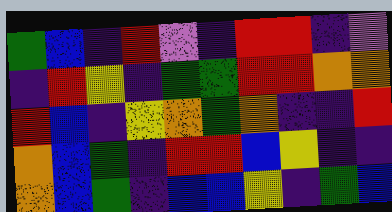[["green", "blue", "indigo", "red", "violet", "indigo", "red", "red", "indigo", "violet"], ["indigo", "red", "yellow", "indigo", "green", "green", "red", "red", "orange", "orange"], ["red", "blue", "indigo", "yellow", "orange", "green", "orange", "indigo", "indigo", "red"], ["orange", "blue", "green", "indigo", "red", "red", "blue", "yellow", "indigo", "indigo"], ["orange", "blue", "green", "indigo", "blue", "blue", "yellow", "indigo", "green", "blue"]]